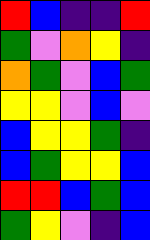[["red", "blue", "indigo", "indigo", "red"], ["green", "violet", "orange", "yellow", "indigo"], ["orange", "green", "violet", "blue", "green"], ["yellow", "yellow", "violet", "blue", "violet"], ["blue", "yellow", "yellow", "green", "indigo"], ["blue", "green", "yellow", "yellow", "blue"], ["red", "red", "blue", "green", "blue"], ["green", "yellow", "violet", "indigo", "blue"]]